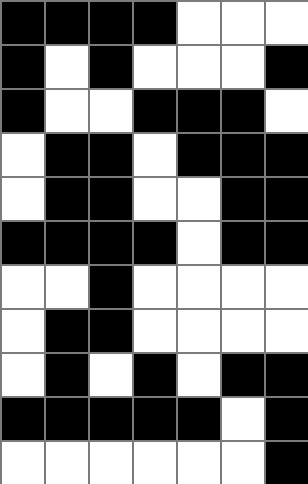[["black", "black", "black", "black", "white", "white", "white"], ["black", "white", "black", "white", "white", "white", "black"], ["black", "white", "white", "black", "black", "black", "white"], ["white", "black", "black", "white", "black", "black", "black"], ["white", "black", "black", "white", "white", "black", "black"], ["black", "black", "black", "black", "white", "black", "black"], ["white", "white", "black", "white", "white", "white", "white"], ["white", "black", "black", "white", "white", "white", "white"], ["white", "black", "white", "black", "white", "black", "black"], ["black", "black", "black", "black", "black", "white", "black"], ["white", "white", "white", "white", "white", "white", "black"]]